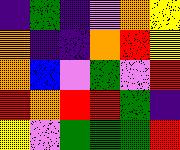[["indigo", "green", "indigo", "violet", "orange", "yellow"], ["orange", "indigo", "indigo", "orange", "red", "yellow"], ["orange", "blue", "violet", "green", "violet", "red"], ["red", "orange", "red", "red", "green", "indigo"], ["yellow", "violet", "green", "green", "green", "red"]]